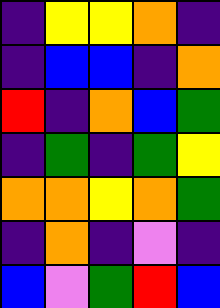[["indigo", "yellow", "yellow", "orange", "indigo"], ["indigo", "blue", "blue", "indigo", "orange"], ["red", "indigo", "orange", "blue", "green"], ["indigo", "green", "indigo", "green", "yellow"], ["orange", "orange", "yellow", "orange", "green"], ["indigo", "orange", "indigo", "violet", "indigo"], ["blue", "violet", "green", "red", "blue"]]